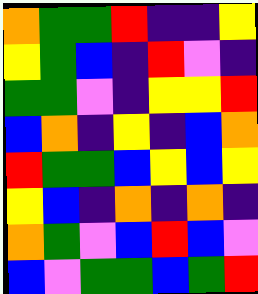[["orange", "green", "green", "red", "indigo", "indigo", "yellow"], ["yellow", "green", "blue", "indigo", "red", "violet", "indigo"], ["green", "green", "violet", "indigo", "yellow", "yellow", "red"], ["blue", "orange", "indigo", "yellow", "indigo", "blue", "orange"], ["red", "green", "green", "blue", "yellow", "blue", "yellow"], ["yellow", "blue", "indigo", "orange", "indigo", "orange", "indigo"], ["orange", "green", "violet", "blue", "red", "blue", "violet"], ["blue", "violet", "green", "green", "blue", "green", "red"]]